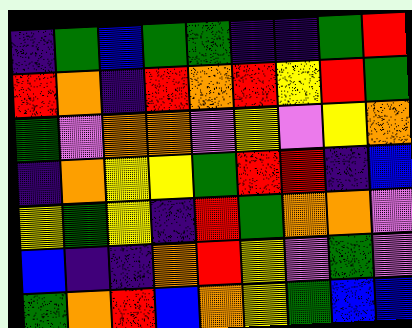[["indigo", "green", "blue", "green", "green", "indigo", "indigo", "green", "red"], ["red", "orange", "indigo", "red", "orange", "red", "yellow", "red", "green"], ["green", "violet", "orange", "orange", "violet", "yellow", "violet", "yellow", "orange"], ["indigo", "orange", "yellow", "yellow", "green", "red", "red", "indigo", "blue"], ["yellow", "green", "yellow", "indigo", "red", "green", "orange", "orange", "violet"], ["blue", "indigo", "indigo", "orange", "red", "yellow", "violet", "green", "violet"], ["green", "orange", "red", "blue", "orange", "yellow", "green", "blue", "blue"]]